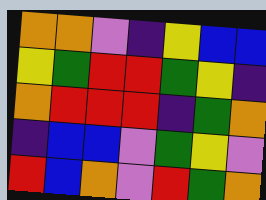[["orange", "orange", "violet", "indigo", "yellow", "blue", "blue"], ["yellow", "green", "red", "red", "green", "yellow", "indigo"], ["orange", "red", "red", "red", "indigo", "green", "orange"], ["indigo", "blue", "blue", "violet", "green", "yellow", "violet"], ["red", "blue", "orange", "violet", "red", "green", "orange"]]